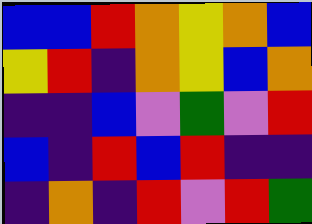[["blue", "blue", "red", "orange", "yellow", "orange", "blue"], ["yellow", "red", "indigo", "orange", "yellow", "blue", "orange"], ["indigo", "indigo", "blue", "violet", "green", "violet", "red"], ["blue", "indigo", "red", "blue", "red", "indigo", "indigo"], ["indigo", "orange", "indigo", "red", "violet", "red", "green"]]